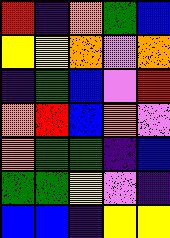[["red", "indigo", "orange", "green", "blue"], ["yellow", "yellow", "orange", "violet", "orange"], ["indigo", "green", "blue", "violet", "red"], ["orange", "red", "blue", "orange", "violet"], ["orange", "green", "green", "indigo", "blue"], ["green", "green", "yellow", "violet", "indigo"], ["blue", "blue", "indigo", "yellow", "yellow"]]